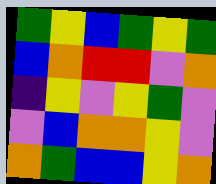[["green", "yellow", "blue", "green", "yellow", "green"], ["blue", "orange", "red", "red", "violet", "orange"], ["indigo", "yellow", "violet", "yellow", "green", "violet"], ["violet", "blue", "orange", "orange", "yellow", "violet"], ["orange", "green", "blue", "blue", "yellow", "orange"]]